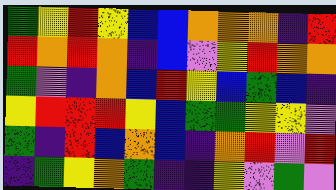[["green", "yellow", "red", "yellow", "blue", "blue", "orange", "orange", "orange", "indigo", "red"], ["red", "orange", "red", "orange", "indigo", "blue", "violet", "yellow", "red", "orange", "orange"], ["green", "violet", "indigo", "orange", "blue", "red", "yellow", "blue", "green", "blue", "indigo"], ["yellow", "red", "red", "red", "yellow", "blue", "green", "green", "yellow", "yellow", "violet"], ["green", "indigo", "red", "blue", "orange", "blue", "indigo", "orange", "red", "violet", "red"], ["indigo", "green", "yellow", "orange", "green", "indigo", "indigo", "yellow", "violet", "green", "violet"]]